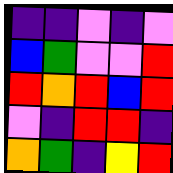[["indigo", "indigo", "violet", "indigo", "violet"], ["blue", "green", "violet", "violet", "red"], ["red", "orange", "red", "blue", "red"], ["violet", "indigo", "red", "red", "indigo"], ["orange", "green", "indigo", "yellow", "red"]]